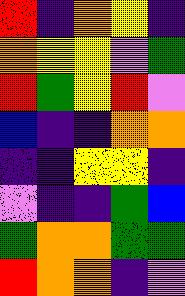[["red", "indigo", "orange", "yellow", "indigo"], ["orange", "yellow", "yellow", "violet", "green"], ["red", "green", "yellow", "red", "violet"], ["blue", "indigo", "indigo", "orange", "orange"], ["indigo", "indigo", "yellow", "yellow", "indigo"], ["violet", "indigo", "indigo", "green", "blue"], ["green", "orange", "orange", "green", "green"], ["red", "orange", "orange", "indigo", "violet"]]